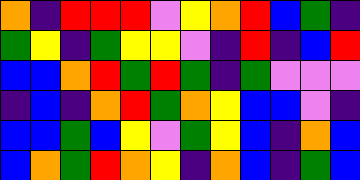[["orange", "indigo", "red", "red", "red", "violet", "yellow", "orange", "red", "blue", "green", "indigo"], ["green", "yellow", "indigo", "green", "yellow", "yellow", "violet", "indigo", "red", "indigo", "blue", "red"], ["blue", "blue", "orange", "red", "green", "red", "green", "indigo", "green", "violet", "violet", "violet"], ["indigo", "blue", "indigo", "orange", "red", "green", "orange", "yellow", "blue", "blue", "violet", "indigo"], ["blue", "blue", "green", "blue", "yellow", "violet", "green", "yellow", "blue", "indigo", "orange", "blue"], ["blue", "orange", "green", "red", "orange", "yellow", "indigo", "orange", "blue", "indigo", "green", "blue"]]